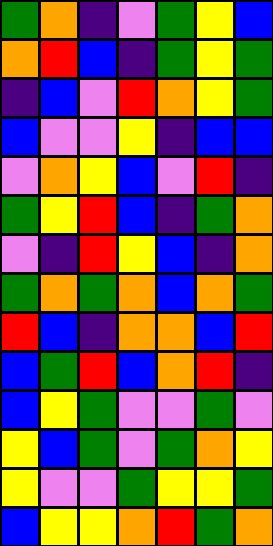[["green", "orange", "indigo", "violet", "green", "yellow", "blue"], ["orange", "red", "blue", "indigo", "green", "yellow", "green"], ["indigo", "blue", "violet", "red", "orange", "yellow", "green"], ["blue", "violet", "violet", "yellow", "indigo", "blue", "blue"], ["violet", "orange", "yellow", "blue", "violet", "red", "indigo"], ["green", "yellow", "red", "blue", "indigo", "green", "orange"], ["violet", "indigo", "red", "yellow", "blue", "indigo", "orange"], ["green", "orange", "green", "orange", "blue", "orange", "green"], ["red", "blue", "indigo", "orange", "orange", "blue", "red"], ["blue", "green", "red", "blue", "orange", "red", "indigo"], ["blue", "yellow", "green", "violet", "violet", "green", "violet"], ["yellow", "blue", "green", "violet", "green", "orange", "yellow"], ["yellow", "violet", "violet", "green", "yellow", "yellow", "green"], ["blue", "yellow", "yellow", "orange", "red", "green", "orange"]]